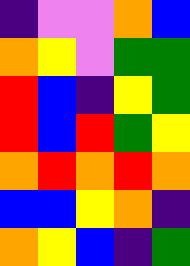[["indigo", "violet", "violet", "orange", "blue"], ["orange", "yellow", "violet", "green", "green"], ["red", "blue", "indigo", "yellow", "green"], ["red", "blue", "red", "green", "yellow"], ["orange", "red", "orange", "red", "orange"], ["blue", "blue", "yellow", "orange", "indigo"], ["orange", "yellow", "blue", "indigo", "green"]]